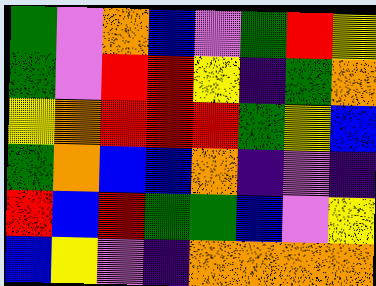[["green", "violet", "orange", "blue", "violet", "green", "red", "yellow"], ["green", "violet", "red", "red", "yellow", "indigo", "green", "orange"], ["yellow", "orange", "red", "red", "red", "green", "yellow", "blue"], ["green", "orange", "blue", "blue", "orange", "indigo", "violet", "indigo"], ["red", "blue", "red", "green", "green", "blue", "violet", "yellow"], ["blue", "yellow", "violet", "indigo", "orange", "orange", "orange", "orange"]]